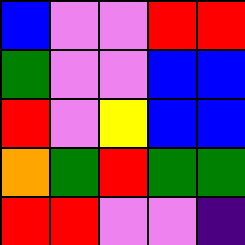[["blue", "violet", "violet", "red", "red"], ["green", "violet", "violet", "blue", "blue"], ["red", "violet", "yellow", "blue", "blue"], ["orange", "green", "red", "green", "green"], ["red", "red", "violet", "violet", "indigo"]]